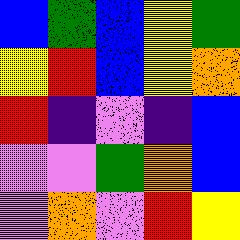[["blue", "green", "blue", "yellow", "green"], ["yellow", "red", "blue", "yellow", "orange"], ["red", "indigo", "violet", "indigo", "blue"], ["violet", "violet", "green", "orange", "blue"], ["violet", "orange", "violet", "red", "yellow"]]